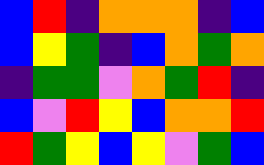[["blue", "red", "indigo", "orange", "orange", "orange", "indigo", "blue"], ["blue", "yellow", "green", "indigo", "blue", "orange", "green", "orange"], ["indigo", "green", "green", "violet", "orange", "green", "red", "indigo"], ["blue", "violet", "red", "yellow", "blue", "orange", "orange", "red"], ["red", "green", "yellow", "blue", "yellow", "violet", "green", "blue"]]